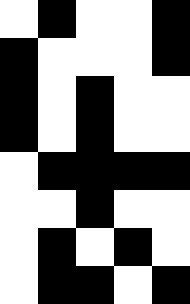[["white", "black", "white", "white", "black"], ["black", "white", "white", "white", "black"], ["black", "white", "black", "white", "white"], ["black", "white", "black", "white", "white"], ["white", "black", "black", "black", "black"], ["white", "white", "black", "white", "white"], ["white", "black", "white", "black", "white"], ["white", "black", "black", "white", "black"]]